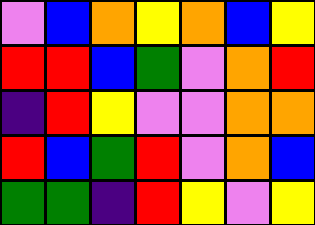[["violet", "blue", "orange", "yellow", "orange", "blue", "yellow"], ["red", "red", "blue", "green", "violet", "orange", "red"], ["indigo", "red", "yellow", "violet", "violet", "orange", "orange"], ["red", "blue", "green", "red", "violet", "orange", "blue"], ["green", "green", "indigo", "red", "yellow", "violet", "yellow"]]